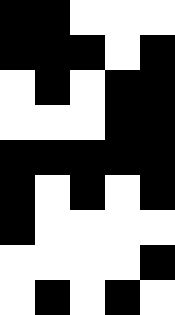[["black", "black", "white", "white", "white"], ["black", "black", "black", "white", "black"], ["white", "black", "white", "black", "black"], ["white", "white", "white", "black", "black"], ["black", "black", "black", "black", "black"], ["black", "white", "black", "white", "black"], ["black", "white", "white", "white", "white"], ["white", "white", "white", "white", "black"], ["white", "black", "white", "black", "white"]]